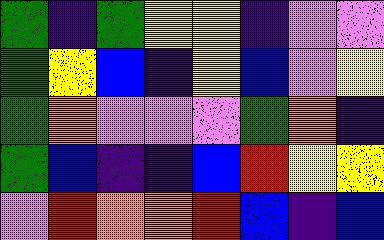[["green", "indigo", "green", "yellow", "yellow", "indigo", "violet", "violet"], ["green", "yellow", "blue", "indigo", "yellow", "blue", "violet", "yellow"], ["green", "orange", "violet", "violet", "violet", "green", "orange", "indigo"], ["green", "blue", "indigo", "indigo", "blue", "red", "yellow", "yellow"], ["violet", "red", "orange", "orange", "red", "blue", "indigo", "blue"]]